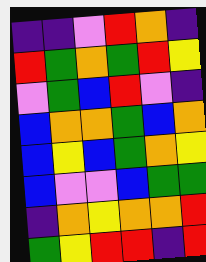[["indigo", "indigo", "violet", "red", "orange", "indigo"], ["red", "green", "orange", "green", "red", "yellow"], ["violet", "green", "blue", "red", "violet", "indigo"], ["blue", "orange", "orange", "green", "blue", "orange"], ["blue", "yellow", "blue", "green", "orange", "yellow"], ["blue", "violet", "violet", "blue", "green", "green"], ["indigo", "orange", "yellow", "orange", "orange", "red"], ["green", "yellow", "red", "red", "indigo", "red"]]